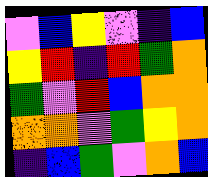[["violet", "blue", "yellow", "violet", "indigo", "blue"], ["yellow", "red", "indigo", "red", "green", "orange"], ["green", "violet", "red", "blue", "orange", "orange"], ["orange", "orange", "violet", "green", "yellow", "orange"], ["indigo", "blue", "green", "violet", "orange", "blue"]]